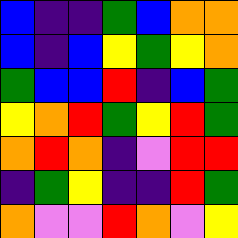[["blue", "indigo", "indigo", "green", "blue", "orange", "orange"], ["blue", "indigo", "blue", "yellow", "green", "yellow", "orange"], ["green", "blue", "blue", "red", "indigo", "blue", "green"], ["yellow", "orange", "red", "green", "yellow", "red", "green"], ["orange", "red", "orange", "indigo", "violet", "red", "red"], ["indigo", "green", "yellow", "indigo", "indigo", "red", "green"], ["orange", "violet", "violet", "red", "orange", "violet", "yellow"]]